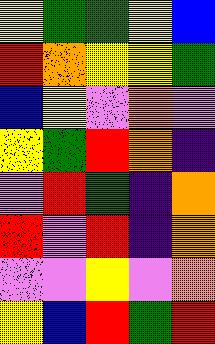[["yellow", "green", "green", "yellow", "blue"], ["red", "orange", "yellow", "yellow", "green"], ["blue", "yellow", "violet", "orange", "violet"], ["yellow", "green", "red", "orange", "indigo"], ["violet", "red", "green", "indigo", "orange"], ["red", "violet", "red", "indigo", "orange"], ["violet", "violet", "yellow", "violet", "orange"], ["yellow", "blue", "red", "green", "red"]]